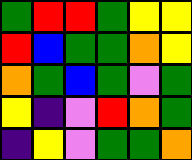[["green", "red", "red", "green", "yellow", "yellow"], ["red", "blue", "green", "green", "orange", "yellow"], ["orange", "green", "blue", "green", "violet", "green"], ["yellow", "indigo", "violet", "red", "orange", "green"], ["indigo", "yellow", "violet", "green", "green", "orange"]]